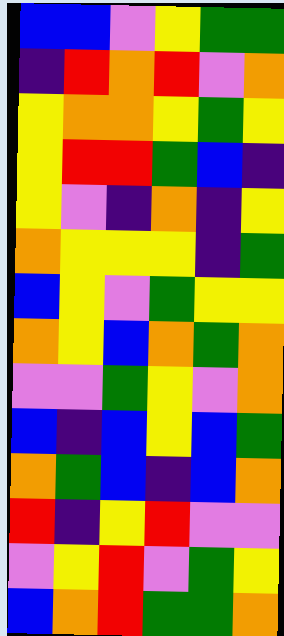[["blue", "blue", "violet", "yellow", "green", "green"], ["indigo", "red", "orange", "red", "violet", "orange"], ["yellow", "orange", "orange", "yellow", "green", "yellow"], ["yellow", "red", "red", "green", "blue", "indigo"], ["yellow", "violet", "indigo", "orange", "indigo", "yellow"], ["orange", "yellow", "yellow", "yellow", "indigo", "green"], ["blue", "yellow", "violet", "green", "yellow", "yellow"], ["orange", "yellow", "blue", "orange", "green", "orange"], ["violet", "violet", "green", "yellow", "violet", "orange"], ["blue", "indigo", "blue", "yellow", "blue", "green"], ["orange", "green", "blue", "indigo", "blue", "orange"], ["red", "indigo", "yellow", "red", "violet", "violet"], ["violet", "yellow", "red", "violet", "green", "yellow"], ["blue", "orange", "red", "green", "green", "orange"]]